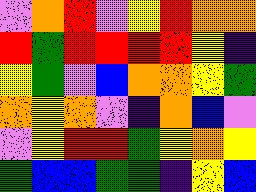[["violet", "orange", "red", "violet", "yellow", "red", "orange", "orange"], ["red", "green", "red", "red", "red", "red", "yellow", "indigo"], ["yellow", "green", "violet", "blue", "orange", "orange", "yellow", "green"], ["orange", "yellow", "orange", "violet", "indigo", "orange", "blue", "violet"], ["violet", "yellow", "red", "red", "green", "yellow", "orange", "yellow"], ["green", "blue", "blue", "green", "green", "indigo", "yellow", "blue"]]